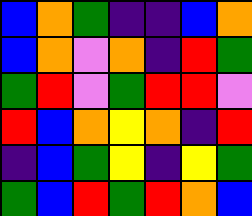[["blue", "orange", "green", "indigo", "indigo", "blue", "orange"], ["blue", "orange", "violet", "orange", "indigo", "red", "green"], ["green", "red", "violet", "green", "red", "red", "violet"], ["red", "blue", "orange", "yellow", "orange", "indigo", "red"], ["indigo", "blue", "green", "yellow", "indigo", "yellow", "green"], ["green", "blue", "red", "green", "red", "orange", "blue"]]